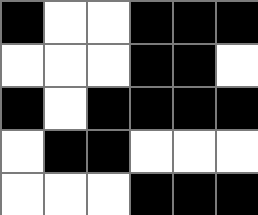[["black", "white", "white", "black", "black", "black"], ["white", "white", "white", "black", "black", "white"], ["black", "white", "black", "black", "black", "black"], ["white", "black", "black", "white", "white", "white"], ["white", "white", "white", "black", "black", "black"]]